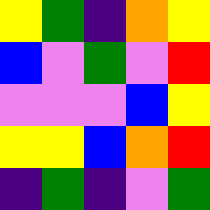[["yellow", "green", "indigo", "orange", "yellow"], ["blue", "violet", "green", "violet", "red"], ["violet", "violet", "violet", "blue", "yellow"], ["yellow", "yellow", "blue", "orange", "red"], ["indigo", "green", "indigo", "violet", "green"]]